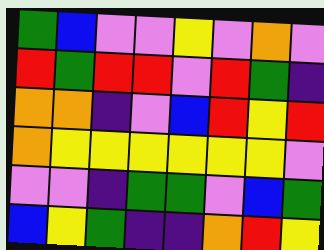[["green", "blue", "violet", "violet", "yellow", "violet", "orange", "violet"], ["red", "green", "red", "red", "violet", "red", "green", "indigo"], ["orange", "orange", "indigo", "violet", "blue", "red", "yellow", "red"], ["orange", "yellow", "yellow", "yellow", "yellow", "yellow", "yellow", "violet"], ["violet", "violet", "indigo", "green", "green", "violet", "blue", "green"], ["blue", "yellow", "green", "indigo", "indigo", "orange", "red", "yellow"]]